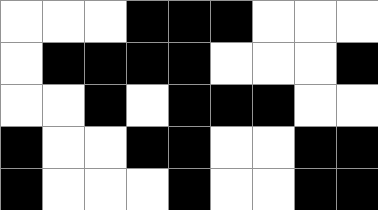[["white", "white", "white", "black", "black", "black", "white", "white", "white"], ["white", "black", "black", "black", "black", "white", "white", "white", "black"], ["white", "white", "black", "white", "black", "black", "black", "white", "white"], ["black", "white", "white", "black", "black", "white", "white", "black", "black"], ["black", "white", "white", "white", "black", "white", "white", "black", "black"]]